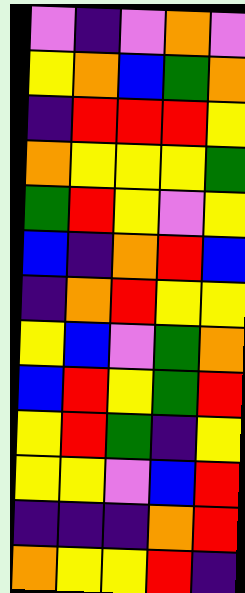[["violet", "indigo", "violet", "orange", "violet"], ["yellow", "orange", "blue", "green", "orange"], ["indigo", "red", "red", "red", "yellow"], ["orange", "yellow", "yellow", "yellow", "green"], ["green", "red", "yellow", "violet", "yellow"], ["blue", "indigo", "orange", "red", "blue"], ["indigo", "orange", "red", "yellow", "yellow"], ["yellow", "blue", "violet", "green", "orange"], ["blue", "red", "yellow", "green", "red"], ["yellow", "red", "green", "indigo", "yellow"], ["yellow", "yellow", "violet", "blue", "red"], ["indigo", "indigo", "indigo", "orange", "red"], ["orange", "yellow", "yellow", "red", "indigo"]]